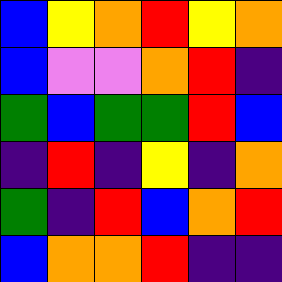[["blue", "yellow", "orange", "red", "yellow", "orange"], ["blue", "violet", "violet", "orange", "red", "indigo"], ["green", "blue", "green", "green", "red", "blue"], ["indigo", "red", "indigo", "yellow", "indigo", "orange"], ["green", "indigo", "red", "blue", "orange", "red"], ["blue", "orange", "orange", "red", "indigo", "indigo"]]